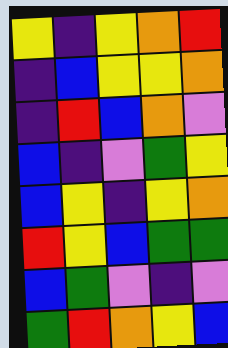[["yellow", "indigo", "yellow", "orange", "red"], ["indigo", "blue", "yellow", "yellow", "orange"], ["indigo", "red", "blue", "orange", "violet"], ["blue", "indigo", "violet", "green", "yellow"], ["blue", "yellow", "indigo", "yellow", "orange"], ["red", "yellow", "blue", "green", "green"], ["blue", "green", "violet", "indigo", "violet"], ["green", "red", "orange", "yellow", "blue"]]